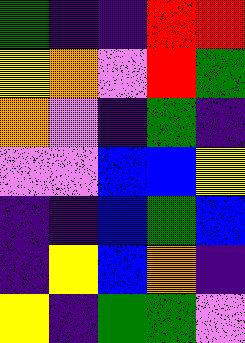[["green", "indigo", "indigo", "red", "red"], ["yellow", "orange", "violet", "red", "green"], ["orange", "violet", "indigo", "green", "indigo"], ["violet", "violet", "blue", "blue", "yellow"], ["indigo", "indigo", "blue", "green", "blue"], ["indigo", "yellow", "blue", "orange", "indigo"], ["yellow", "indigo", "green", "green", "violet"]]